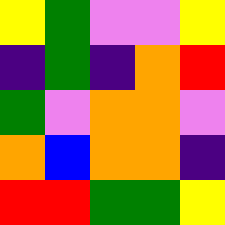[["yellow", "green", "violet", "violet", "yellow"], ["indigo", "green", "indigo", "orange", "red"], ["green", "violet", "orange", "orange", "violet"], ["orange", "blue", "orange", "orange", "indigo"], ["red", "red", "green", "green", "yellow"]]